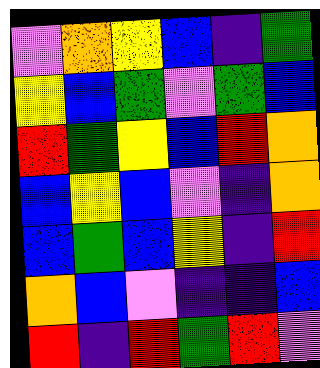[["violet", "orange", "yellow", "blue", "indigo", "green"], ["yellow", "blue", "green", "violet", "green", "blue"], ["red", "green", "yellow", "blue", "red", "orange"], ["blue", "yellow", "blue", "violet", "indigo", "orange"], ["blue", "green", "blue", "yellow", "indigo", "red"], ["orange", "blue", "violet", "indigo", "indigo", "blue"], ["red", "indigo", "red", "green", "red", "violet"]]